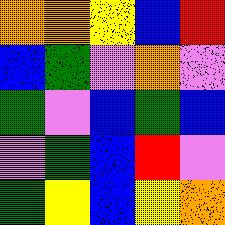[["orange", "orange", "yellow", "blue", "red"], ["blue", "green", "violet", "orange", "violet"], ["green", "violet", "blue", "green", "blue"], ["violet", "green", "blue", "red", "violet"], ["green", "yellow", "blue", "yellow", "orange"]]